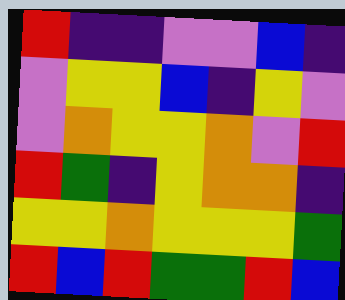[["red", "indigo", "indigo", "violet", "violet", "blue", "indigo"], ["violet", "yellow", "yellow", "blue", "indigo", "yellow", "violet"], ["violet", "orange", "yellow", "yellow", "orange", "violet", "red"], ["red", "green", "indigo", "yellow", "orange", "orange", "indigo"], ["yellow", "yellow", "orange", "yellow", "yellow", "yellow", "green"], ["red", "blue", "red", "green", "green", "red", "blue"]]